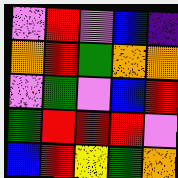[["violet", "red", "violet", "blue", "indigo"], ["orange", "red", "green", "orange", "orange"], ["violet", "green", "violet", "blue", "red"], ["green", "red", "red", "red", "violet"], ["blue", "red", "yellow", "green", "orange"]]